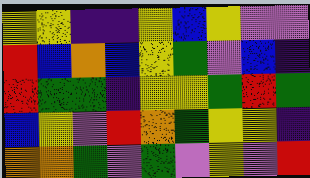[["yellow", "yellow", "indigo", "indigo", "yellow", "blue", "yellow", "violet", "violet"], ["red", "blue", "orange", "blue", "yellow", "green", "violet", "blue", "indigo"], ["red", "green", "green", "indigo", "yellow", "yellow", "green", "red", "green"], ["blue", "yellow", "violet", "red", "orange", "green", "yellow", "yellow", "indigo"], ["orange", "orange", "green", "violet", "green", "violet", "yellow", "violet", "red"]]